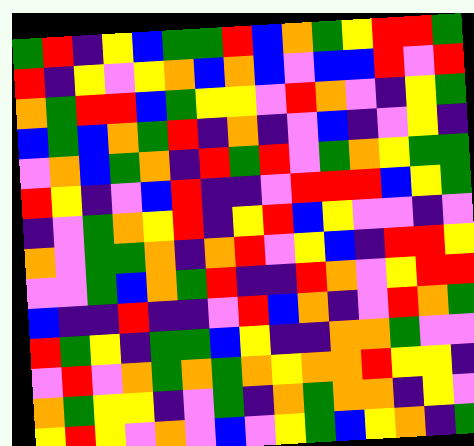[["green", "red", "indigo", "yellow", "blue", "green", "green", "red", "blue", "orange", "green", "yellow", "red", "red", "green"], ["red", "indigo", "yellow", "violet", "yellow", "orange", "blue", "orange", "blue", "violet", "blue", "blue", "red", "violet", "red"], ["orange", "green", "red", "red", "blue", "green", "yellow", "yellow", "violet", "red", "orange", "violet", "indigo", "yellow", "green"], ["blue", "green", "blue", "orange", "green", "red", "indigo", "orange", "indigo", "violet", "blue", "indigo", "violet", "yellow", "indigo"], ["violet", "orange", "blue", "green", "orange", "indigo", "red", "green", "red", "violet", "green", "orange", "yellow", "green", "green"], ["red", "yellow", "indigo", "violet", "blue", "red", "indigo", "indigo", "violet", "red", "red", "red", "blue", "yellow", "green"], ["indigo", "violet", "green", "orange", "yellow", "red", "indigo", "yellow", "red", "blue", "yellow", "violet", "violet", "indigo", "violet"], ["orange", "violet", "green", "green", "orange", "indigo", "orange", "red", "violet", "yellow", "blue", "indigo", "red", "red", "yellow"], ["violet", "violet", "green", "blue", "orange", "green", "red", "indigo", "indigo", "red", "orange", "violet", "yellow", "red", "red"], ["blue", "indigo", "indigo", "red", "indigo", "indigo", "violet", "red", "blue", "orange", "indigo", "violet", "red", "orange", "green"], ["red", "green", "yellow", "indigo", "green", "green", "blue", "yellow", "indigo", "indigo", "orange", "orange", "green", "violet", "violet"], ["violet", "red", "violet", "orange", "green", "orange", "green", "orange", "yellow", "orange", "orange", "red", "yellow", "yellow", "indigo"], ["orange", "green", "yellow", "yellow", "indigo", "violet", "green", "indigo", "orange", "green", "orange", "orange", "indigo", "yellow", "violet"], ["yellow", "red", "yellow", "violet", "orange", "violet", "blue", "violet", "yellow", "green", "blue", "yellow", "orange", "indigo", "green"]]